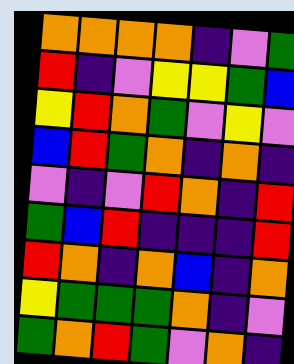[["orange", "orange", "orange", "orange", "indigo", "violet", "green"], ["red", "indigo", "violet", "yellow", "yellow", "green", "blue"], ["yellow", "red", "orange", "green", "violet", "yellow", "violet"], ["blue", "red", "green", "orange", "indigo", "orange", "indigo"], ["violet", "indigo", "violet", "red", "orange", "indigo", "red"], ["green", "blue", "red", "indigo", "indigo", "indigo", "red"], ["red", "orange", "indigo", "orange", "blue", "indigo", "orange"], ["yellow", "green", "green", "green", "orange", "indigo", "violet"], ["green", "orange", "red", "green", "violet", "orange", "indigo"]]